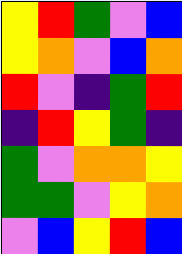[["yellow", "red", "green", "violet", "blue"], ["yellow", "orange", "violet", "blue", "orange"], ["red", "violet", "indigo", "green", "red"], ["indigo", "red", "yellow", "green", "indigo"], ["green", "violet", "orange", "orange", "yellow"], ["green", "green", "violet", "yellow", "orange"], ["violet", "blue", "yellow", "red", "blue"]]